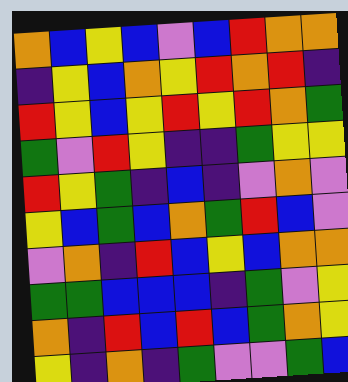[["orange", "blue", "yellow", "blue", "violet", "blue", "red", "orange", "orange"], ["indigo", "yellow", "blue", "orange", "yellow", "red", "orange", "red", "indigo"], ["red", "yellow", "blue", "yellow", "red", "yellow", "red", "orange", "green"], ["green", "violet", "red", "yellow", "indigo", "indigo", "green", "yellow", "yellow"], ["red", "yellow", "green", "indigo", "blue", "indigo", "violet", "orange", "violet"], ["yellow", "blue", "green", "blue", "orange", "green", "red", "blue", "violet"], ["violet", "orange", "indigo", "red", "blue", "yellow", "blue", "orange", "orange"], ["green", "green", "blue", "blue", "blue", "indigo", "green", "violet", "yellow"], ["orange", "indigo", "red", "blue", "red", "blue", "green", "orange", "yellow"], ["yellow", "indigo", "orange", "indigo", "green", "violet", "violet", "green", "blue"]]